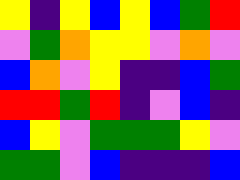[["yellow", "indigo", "yellow", "blue", "yellow", "blue", "green", "red"], ["violet", "green", "orange", "yellow", "yellow", "violet", "orange", "violet"], ["blue", "orange", "violet", "yellow", "indigo", "indigo", "blue", "green"], ["red", "red", "green", "red", "indigo", "violet", "blue", "indigo"], ["blue", "yellow", "violet", "green", "green", "green", "yellow", "violet"], ["green", "green", "violet", "blue", "indigo", "indigo", "indigo", "blue"]]